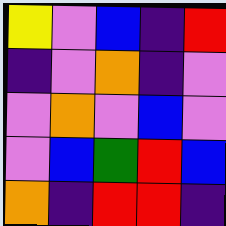[["yellow", "violet", "blue", "indigo", "red"], ["indigo", "violet", "orange", "indigo", "violet"], ["violet", "orange", "violet", "blue", "violet"], ["violet", "blue", "green", "red", "blue"], ["orange", "indigo", "red", "red", "indigo"]]